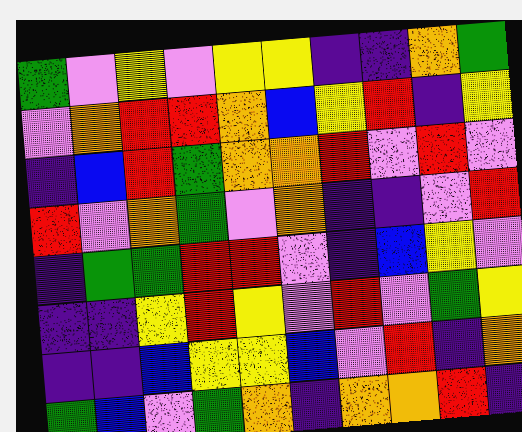[["green", "violet", "yellow", "violet", "yellow", "yellow", "indigo", "indigo", "orange", "green"], ["violet", "orange", "red", "red", "orange", "blue", "yellow", "red", "indigo", "yellow"], ["indigo", "blue", "red", "green", "orange", "orange", "red", "violet", "red", "violet"], ["red", "violet", "orange", "green", "violet", "orange", "indigo", "indigo", "violet", "red"], ["indigo", "green", "green", "red", "red", "violet", "indigo", "blue", "yellow", "violet"], ["indigo", "indigo", "yellow", "red", "yellow", "violet", "red", "violet", "green", "yellow"], ["indigo", "indigo", "blue", "yellow", "yellow", "blue", "violet", "red", "indigo", "orange"], ["green", "blue", "violet", "green", "orange", "indigo", "orange", "orange", "red", "indigo"]]